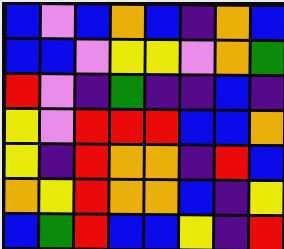[["blue", "violet", "blue", "orange", "blue", "indigo", "orange", "blue"], ["blue", "blue", "violet", "yellow", "yellow", "violet", "orange", "green"], ["red", "violet", "indigo", "green", "indigo", "indigo", "blue", "indigo"], ["yellow", "violet", "red", "red", "red", "blue", "blue", "orange"], ["yellow", "indigo", "red", "orange", "orange", "indigo", "red", "blue"], ["orange", "yellow", "red", "orange", "orange", "blue", "indigo", "yellow"], ["blue", "green", "red", "blue", "blue", "yellow", "indigo", "red"]]